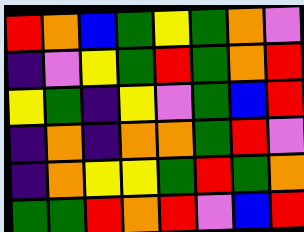[["red", "orange", "blue", "green", "yellow", "green", "orange", "violet"], ["indigo", "violet", "yellow", "green", "red", "green", "orange", "red"], ["yellow", "green", "indigo", "yellow", "violet", "green", "blue", "red"], ["indigo", "orange", "indigo", "orange", "orange", "green", "red", "violet"], ["indigo", "orange", "yellow", "yellow", "green", "red", "green", "orange"], ["green", "green", "red", "orange", "red", "violet", "blue", "red"]]